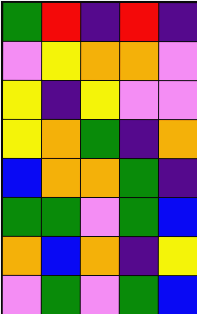[["green", "red", "indigo", "red", "indigo"], ["violet", "yellow", "orange", "orange", "violet"], ["yellow", "indigo", "yellow", "violet", "violet"], ["yellow", "orange", "green", "indigo", "orange"], ["blue", "orange", "orange", "green", "indigo"], ["green", "green", "violet", "green", "blue"], ["orange", "blue", "orange", "indigo", "yellow"], ["violet", "green", "violet", "green", "blue"]]